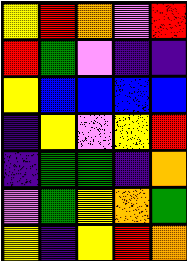[["yellow", "red", "orange", "violet", "red"], ["red", "green", "violet", "indigo", "indigo"], ["yellow", "blue", "blue", "blue", "blue"], ["indigo", "yellow", "violet", "yellow", "red"], ["indigo", "green", "green", "indigo", "orange"], ["violet", "green", "yellow", "orange", "green"], ["yellow", "indigo", "yellow", "red", "orange"]]